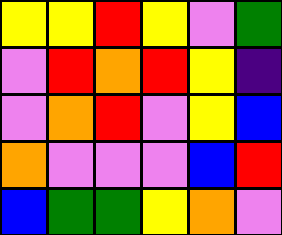[["yellow", "yellow", "red", "yellow", "violet", "green"], ["violet", "red", "orange", "red", "yellow", "indigo"], ["violet", "orange", "red", "violet", "yellow", "blue"], ["orange", "violet", "violet", "violet", "blue", "red"], ["blue", "green", "green", "yellow", "orange", "violet"]]